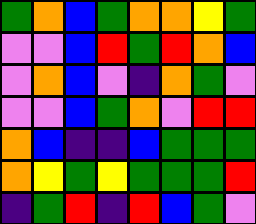[["green", "orange", "blue", "green", "orange", "orange", "yellow", "green"], ["violet", "violet", "blue", "red", "green", "red", "orange", "blue"], ["violet", "orange", "blue", "violet", "indigo", "orange", "green", "violet"], ["violet", "violet", "blue", "green", "orange", "violet", "red", "red"], ["orange", "blue", "indigo", "indigo", "blue", "green", "green", "green"], ["orange", "yellow", "green", "yellow", "green", "green", "green", "red"], ["indigo", "green", "red", "indigo", "red", "blue", "green", "violet"]]